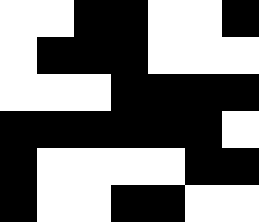[["white", "white", "black", "black", "white", "white", "black"], ["white", "black", "black", "black", "white", "white", "white"], ["white", "white", "white", "black", "black", "black", "black"], ["black", "black", "black", "black", "black", "black", "white"], ["black", "white", "white", "white", "white", "black", "black"], ["black", "white", "white", "black", "black", "white", "white"]]